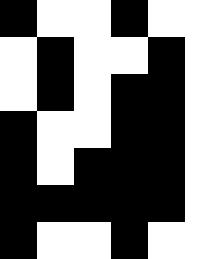[["black", "white", "white", "black", "white", "white"], ["white", "black", "white", "white", "black", "white"], ["white", "black", "white", "black", "black", "white"], ["black", "white", "white", "black", "black", "white"], ["black", "white", "black", "black", "black", "white"], ["black", "black", "black", "black", "black", "white"], ["black", "white", "white", "black", "white", "white"]]